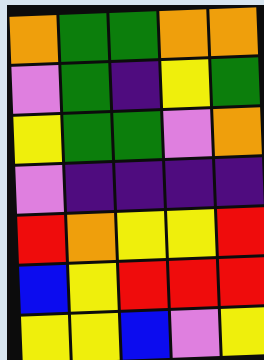[["orange", "green", "green", "orange", "orange"], ["violet", "green", "indigo", "yellow", "green"], ["yellow", "green", "green", "violet", "orange"], ["violet", "indigo", "indigo", "indigo", "indigo"], ["red", "orange", "yellow", "yellow", "red"], ["blue", "yellow", "red", "red", "red"], ["yellow", "yellow", "blue", "violet", "yellow"]]